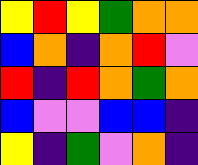[["yellow", "red", "yellow", "green", "orange", "orange"], ["blue", "orange", "indigo", "orange", "red", "violet"], ["red", "indigo", "red", "orange", "green", "orange"], ["blue", "violet", "violet", "blue", "blue", "indigo"], ["yellow", "indigo", "green", "violet", "orange", "indigo"]]